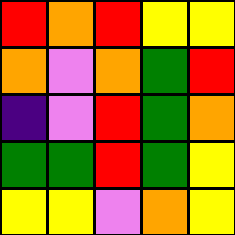[["red", "orange", "red", "yellow", "yellow"], ["orange", "violet", "orange", "green", "red"], ["indigo", "violet", "red", "green", "orange"], ["green", "green", "red", "green", "yellow"], ["yellow", "yellow", "violet", "orange", "yellow"]]